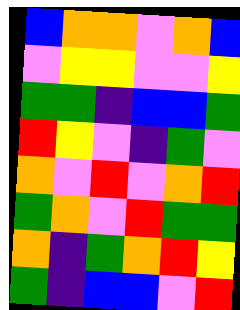[["blue", "orange", "orange", "violet", "orange", "blue"], ["violet", "yellow", "yellow", "violet", "violet", "yellow"], ["green", "green", "indigo", "blue", "blue", "green"], ["red", "yellow", "violet", "indigo", "green", "violet"], ["orange", "violet", "red", "violet", "orange", "red"], ["green", "orange", "violet", "red", "green", "green"], ["orange", "indigo", "green", "orange", "red", "yellow"], ["green", "indigo", "blue", "blue", "violet", "red"]]